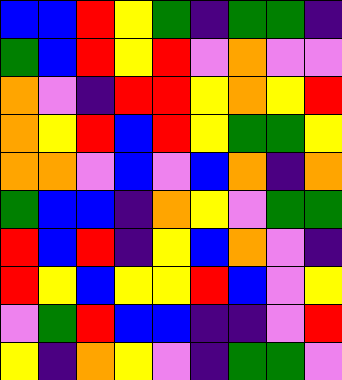[["blue", "blue", "red", "yellow", "green", "indigo", "green", "green", "indigo"], ["green", "blue", "red", "yellow", "red", "violet", "orange", "violet", "violet"], ["orange", "violet", "indigo", "red", "red", "yellow", "orange", "yellow", "red"], ["orange", "yellow", "red", "blue", "red", "yellow", "green", "green", "yellow"], ["orange", "orange", "violet", "blue", "violet", "blue", "orange", "indigo", "orange"], ["green", "blue", "blue", "indigo", "orange", "yellow", "violet", "green", "green"], ["red", "blue", "red", "indigo", "yellow", "blue", "orange", "violet", "indigo"], ["red", "yellow", "blue", "yellow", "yellow", "red", "blue", "violet", "yellow"], ["violet", "green", "red", "blue", "blue", "indigo", "indigo", "violet", "red"], ["yellow", "indigo", "orange", "yellow", "violet", "indigo", "green", "green", "violet"]]